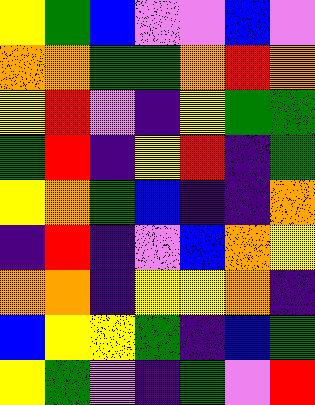[["yellow", "green", "blue", "violet", "violet", "blue", "violet"], ["orange", "orange", "green", "green", "orange", "red", "orange"], ["yellow", "red", "violet", "indigo", "yellow", "green", "green"], ["green", "red", "indigo", "yellow", "red", "indigo", "green"], ["yellow", "orange", "green", "blue", "indigo", "indigo", "orange"], ["indigo", "red", "indigo", "violet", "blue", "orange", "yellow"], ["orange", "orange", "indigo", "yellow", "yellow", "orange", "indigo"], ["blue", "yellow", "yellow", "green", "indigo", "blue", "green"], ["yellow", "green", "violet", "indigo", "green", "violet", "red"]]